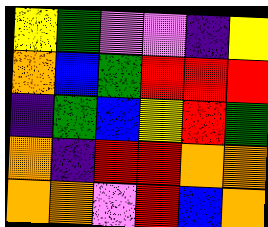[["yellow", "green", "violet", "violet", "indigo", "yellow"], ["orange", "blue", "green", "red", "red", "red"], ["indigo", "green", "blue", "yellow", "red", "green"], ["orange", "indigo", "red", "red", "orange", "orange"], ["orange", "orange", "violet", "red", "blue", "orange"]]